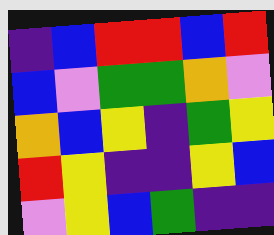[["indigo", "blue", "red", "red", "blue", "red"], ["blue", "violet", "green", "green", "orange", "violet"], ["orange", "blue", "yellow", "indigo", "green", "yellow"], ["red", "yellow", "indigo", "indigo", "yellow", "blue"], ["violet", "yellow", "blue", "green", "indigo", "indigo"]]